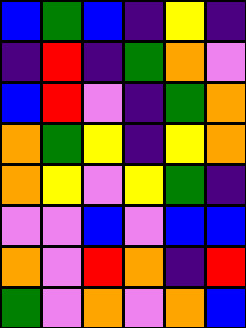[["blue", "green", "blue", "indigo", "yellow", "indigo"], ["indigo", "red", "indigo", "green", "orange", "violet"], ["blue", "red", "violet", "indigo", "green", "orange"], ["orange", "green", "yellow", "indigo", "yellow", "orange"], ["orange", "yellow", "violet", "yellow", "green", "indigo"], ["violet", "violet", "blue", "violet", "blue", "blue"], ["orange", "violet", "red", "orange", "indigo", "red"], ["green", "violet", "orange", "violet", "orange", "blue"]]